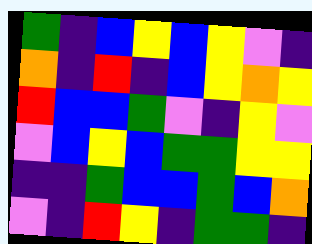[["green", "indigo", "blue", "yellow", "blue", "yellow", "violet", "indigo"], ["orange", "indigo", "red", "indigo", "blue", "yellow", "orange", "yellow"], ["red", "blue", "blue", "green", "violet", "indigo", "yellow", "violet"], ["violet", "blue", "yellow", "blue", "green", "green", "yellow", "yellow"], ["indigo", "indigo", "green", "blue", "blue", "green", "blue", "orange"], ["violet", "indigo", "red", "yellow", "indigo", "green", "green", "indigo"]]